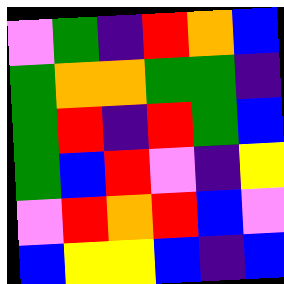[["violet", "green", "indigo", "red", "orange", "blue"], ["green", "orange", "orange", "green", "green", "indigo"], ["green", "red", "indigo", "red", "green", "blue"], ["green", "blue", "red", "violet", "indigo", "yellow"], ["violet", "red", "orange", "red", "blue", "violet"], ["blue", "yellow", "yellow", "blue", "indigo", "blue"]]